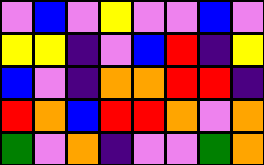[["violet", "blue", "violet", "yellow", "violet", "violet", "blue", "violet"], ["yellow", "yellow", "indigo", "violet", "blue", "red", "indigo", "yellow"], ["blue", "violet", "indigo", "orange", "orange", "red", "red", "indigo"], ["red", "orange", "blue", "red", "red", "orange", "violet", "orange"], ["green", "violet", "orange", "indigo", "violet", "violet", "green", "orange"]]